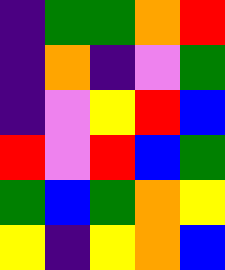[["indigo", "green", "green", "orange", "red"], ["indigo", "orange", "indigo", "violet", "green"], ["indigo", "violet", "yellow", "red", "blue"], ["red", "violet", "red", "blue", "green"], ["green", "blue", "green", "orange", "yellow"], ["yellow", "indigo", "yellow", "orange", "blue"]]